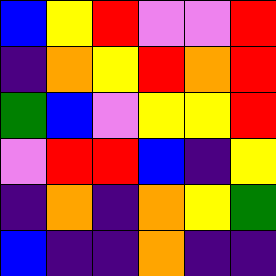[["blue", "yellow", "red", "violet", "violet", "red"], ["indigo", "orange", "yellow", "red", "orange", "red"], ["green", "blue", "violet", "yellow", "yellow", "red"], ["violet", "red", "red", "blue", "indigo", "yellow"], ["indigo", "orange", "indigo", "orange", "yellow", "green"], ["blue", "indigo", "indigo", "orange", "indigo", "indigo"]]